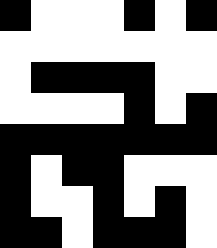[["black", "white", "white", "white", "black", "white", "black"], ["white", "white", "white", "white", "white", "white", "white"], ["white", "black", "black", "black", "black", "white", "white"], ["white", "white", "white", "white", "black", "white", "black"], ["black", "black", "black", "black", "black", "black", "black"], ["black", "white", "black", "black", "white", "white", "white"], ["black", "white", "white", "black", "white", "black", "white"], ["black", "black", "white", "black", "black", "black", "white"]]